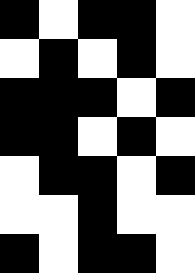[["black", "white", "black", "black", "white"], ["white", "black", "white", "black", "white"], ["black", "black", "black", "white", "black"], ["black", "black", "white", "black", "white"], ["white", "black", "black", "white", "black"], ["white", "white", "black", "white", "white"], ["black", "white", "black", "black", "white"]]